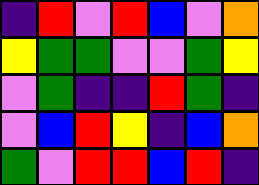[["indigo", "red", "violet", "red", "blue", "violet", "orange"], ["yellow", "green", "green", "violet", "violet", "green", "yellow"], ["violet", "green", "indigo", "indigo", "red", "green", "indigo"], ["violet", "blue", "red", "yellow", "indigo", "blue", "orange"], ["green", "violet", "red", "red", "blue", "red", "indigo"]]